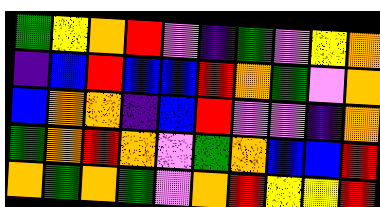[["green", "yellow", "orange", "red", "violet", "indigo", "green", "violet", "yellow", "orange"], ["indigo", "blue", "red", "blue", "blue", "red", "orange", "green", "violet", "orange"], ["blue", "orange", "orange", "indigo", "blue", "red", "violet", "violet", "indigo", "orange"], ["green", "orange", "red", "orange", "violet", "green", "orange", "blue", "blue", "red"], ["orange", "green", "orange", "green", "violet", "orange", "red", "yellow", "yellow", "red"]]